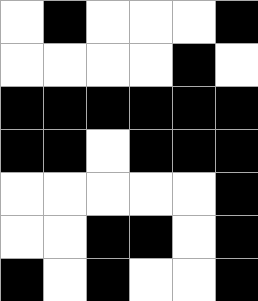[["white", "black", "white", "white", "white", "black"], ["white", "white", "white", "white", "black", "white"], ["black", "black", "black", "black", "black", "black"], ["black", "black", "white", "black", "black", "black"], ["white", "white", "white", "white", "white", "black"], ["white", "white", "black", "black", "white", "black"], ["black", "white", "black", "white", "white", "black"]]